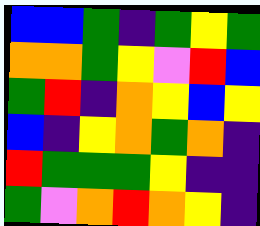[["blue", "blue", "green", "indigo", "green", "yellow", "green"], ["orange", "orange", "green", "yellow", "violet", "red", "blue"], ["green", "red", "indigo", "orange", "yellow", "blue", "yellow"], ["blue", "indigo", "yellow", "orange", "green", "orange", "indigo"], ["red", "green", "green", "green", "yellow", "indigo", "indigo"], ["green", "violet", "orange", "red", "orange", "yellow", "indigo"]]